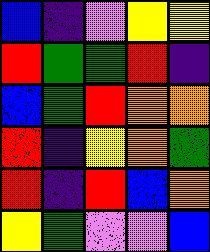[["blue", "indigo", "violet", "yellow", "yellow"], ["red", "green", "green", "red", "indigo"], ["blue", "green", "red", "orange", "orange"], ["red", "indigo", "yellow", "orange", "green"], ["red", "indigo", "red", "blue", "orange"], ["yellow", "green", "violet", "violet", "blue"]]